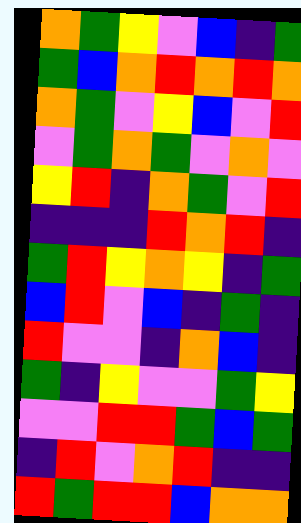[["orange", "green", "yellow", "violet", "blue", "indigo", "green"], ["green", "blue", "orange", "red", "orange", "red", "orange"], ["orange", "green", "violet", "yellow", "blue", "violet", "red"], ["violet", "green", "orange", "green", "violet", "orange", "violet"], ["yellow", "red", "indigo", "orange", "green", "violet", "red"], ["indigo", "indigo", "indigo", "red", "orange", "red", "indigo"], ["green", "red", "yellow", "orange", "yellow", "indigo", "green"], ["blue", "red", "violet", "blue", "indigo", "green", "indigo"], ["red", "violet", "violet", "indigo", "orange", "blue", "indigo"], ["green", "indigo", "yellow", "violet", "violet", "green", "yellow"], ["violet", "violet", "red", "red", "green", "blue", "green"], ["indigo", "red", "violet", "orange", "red", "indigo", "indigo"], ["red", "green", "red", "red", "blue", "orange", "orange"]]